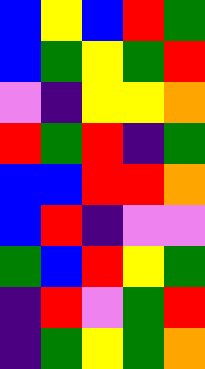[["blue", "yellow", "blue", "red", "green"], ["blue", "green", "yellow", "green", "red"], ["violet", "indigo", "yellow", "yellow", "orange"], ["red", "green", "red", "indigo", "green"], ["blue", "blue", "red", "red", "orange"], ["blue", "red", "indigo", "violet", "violet"], ["green", "blue", "red", "yellow", "green"], ["indigo", "red", "violet", "green", "red"], ["indigo", "green", "yellow", "green", "orange"]]